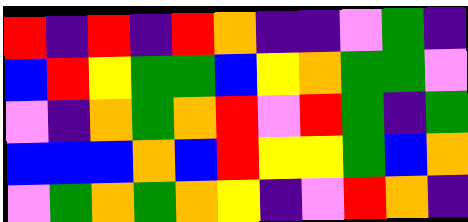[["red", "indigo", "red", "indigo", "red", "orange", "indigo", "indigo", "violet", "green", "indigo"], ["blue", "red", "yellow", "green", "green", "blue", "yellow", "orange", "green", "green", "violet"], ["violet", "indigo", "orange", "green", "orange", "red", "violet", "red", "green", "indigo", "green"], ["blue", "blue", "blue", "orange", "blue", "red", "yellow", "yellow", "green", "blue", "orange"], ["violet", "green", "orange", "green", "orange", "yellow", "indigo", "violet", "red", "orange", "indigo"]]